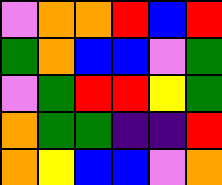[["violet", "orange", "orange", "red", "blue", "red"], ["green", "orange", "blue", "blue", "violet", "green"], ["violet", "green", "red", "red", "yellow", "green"], ["orange", "green", "green", "indigo", "indigo", "red"], ["orange", "yellow", "blue", "blue", "violet", "orange"]]